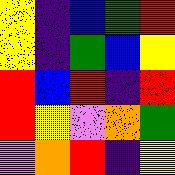[["yellow", "indigo", "blue", "green", "red"], ["yellow", "indigo", "green", "blue", "yellow"], ["red", "blue", "red", "indigo", "red"], ["red", "yellow", "violet", "orange", "green"], ["violet", "orange", "red", "indigo", "yellow"]]